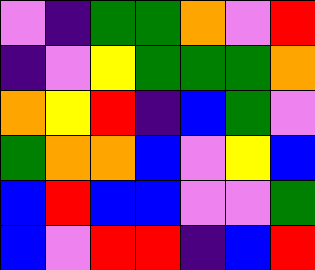[["violet", "indigo", "green", "green", "orange", "violet", "red"], ["indigo", "violet", "yellow", "green", "green", "green", "orange"], ["orange", "yellow", "red", "indigo", "blue", "green", "violet"], ["green", "orange", "orange", "blue", "violet", "yellow", "blue"], ["blue", "red", "blue", "blue", "violet", "violet", "green"], ["blue", "violet", "red", "red", "indigo", "blue", "red"]]